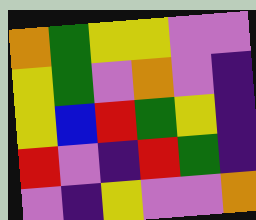[["orange", "green", "yellow", "yellow", "violet", "violet"], ["yellow", "green", "violet", "orange", "violet", "indigo"], ["yellow", "blue", "red", "green", "yellow", "indigo"], ["red", "violet", "indigo", "red", "green", "indigo"], ["violet", "indigo", "yellow", "violet", "violet", "orange"]]